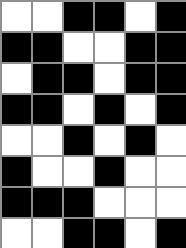[["white", "white", "black", "black", "white", "black"], ["black", "black", "white", "white", "black", "black"], ["white", "black", "black", "white", "black", "black"], ["black", "black", "white", "black", "white", "black"], ["white", "white", "black", "white", "black", "white"], ["black", "white", "white", "black", "white", "white"], ["black", "black", "black", "white", "white", "white"], ["white", "white", "black", "black", "white", "black"]]